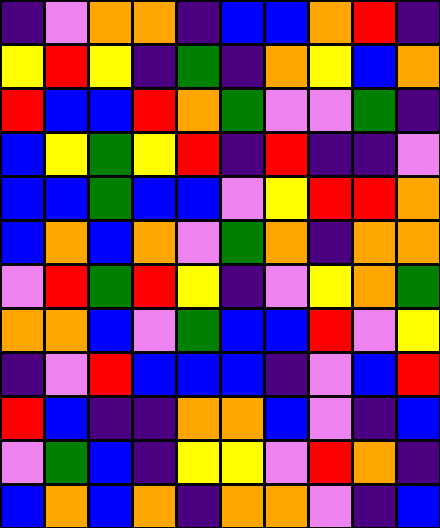[["indigo", "violet", "orange", "orange", "indigo", "blue", "blue", "orange", "red", "indigo"], ["yellow", "red", "yellow", "indigo", "green", "indigo", "orange", "yellow", "blue", "orange"], ["red", "blue", "blue", "red", "orange", "green", "violet", "violet", "green", "indigo"], ["blue", "yellow", "green", "yellow", "red", "indigo", "red", "indigo", "indigo", "violet"], ["blue", "blue", "green", "blue", "blue", "violet", "yellow", "red", "red", "orange"], ["blue", "orange", "blue", "orange", "violet", "green", "orange", "indigo", "orange", "orange"], ["violet", "red", "green", "red", "yellow", "indigo", "violet", "yellow", "orange", "green"], ["orange", "orange", "blue", "violet", "green", "blue", "blue", "red", "violet", "yellow"], ["indigo", "violet", "red", "blue", "blue", "blue", "indigo", "violet", "blue", "red"], ["red", "blue", "indigo", "indigo", "orange", "orange", "blue", "violet", "indigo", "blue"], ["violet", "green", "blue", "indigo", "yellow", "yellow", "violet", "red", "orange", "indigo"], ["blue", "orange", "blue", "orange", "indigo", "orange", "orange", "violet", "indigo", "blue"]]